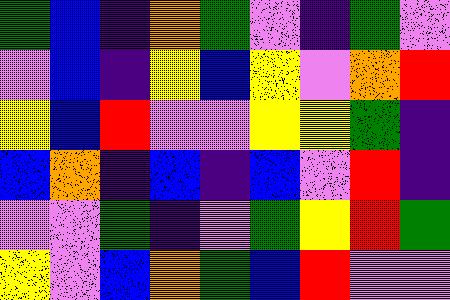[["green", "blue", "indigo", "orange", "green", "violet", "indigo", "green", "violet"], ["violet", "blue", "indigo", "yellow", "blue", "yellow", "violet", "orange", "red"], ["yellow", "blue", "red", "violet", "violet", "yellow", "yellow", "green", "indigo"], ["blue", "orange", "indigo", "blue", "indigo", "blue", "violet", "red", "indigo"], ["violet", "violet", "green", "indigo", "violet", "green", "yellow", "red", "green"], ["yellow", "violet", "blue", "orange", "green", "blue", "red", "violet", "violet"]]